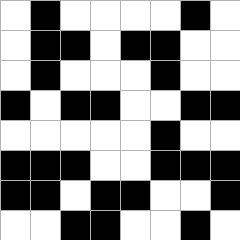[["white", "black", "white", "white", "white", "white", "black", "white"], ["white", "black", "black", "white", "black", "black", "white", "white"], ["white", "black", "white", "white", "white", "black", "white", "white"], ["black", "white", "black", "black", "white", "white", "black", "black"], ["white", "white", "white", "white", "white", "black", "white", "white"], ["black", "black", "black", "white", "white", "black", "black", "black"], ["black", "black", "white", "black", "black", "white", "white", "black"], ["white", "white", "black", "black", "white", "white", "black", "white"]]